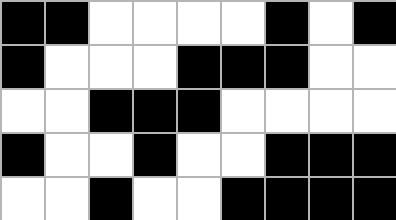[["black", "black", "white", "white", "white", "white", "black", "white", "black"], ["black", "white", "white", "white", "black", "black", "black", "white", "white"], ["white", "white", "black", "black", "black", "white", "white", "white", "white"], ["black", "white", "white", "black", "white", "white", "black", "black", "black"], ["white", "white", "black", "white", "white", "black", "black", "black", "black"]]